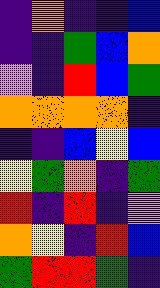[["indigo", "orange", "indigo", "indigo", "blue"], ["indigo", "indigo", "green", "blue", "orange"], ["violet", "indigo", "red", "blue", "green"], ["orange", "orange", "orange", "orange", "indigo"], ["indigo", "indigo", "blue", "yellow", "blue"], ["yellow", "green", "orange", "indigo", "green"], ["red", "indigo", "red", "indigo", "violet"], ["orange", "yellow", "indigo", "red", "blue"], ["green", "red", "red", "green", "indigo"]]